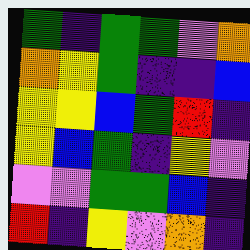[["green", "indigo", "green", "green", "violet", "orange"], ["orange", "yellow", "green", "indigo", "indigo", "blue"], ["yellow", "yellow", "blue", "green", "red", "indigo"], ["yellow", "blue", "green", "indigo", "yellow", "violet"], ["violet", "violet", "green", "green", "blue", "indigo"], ["red", "indigo", "yellow", "violet", "orange", "indigo"]]